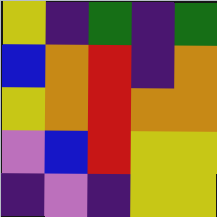[["yellow", "indigo", "green", "indigo", "green"], ["blue", "orange", "red", "indigo", "orange"], ["yellow", "orange", "red", "orange", "orange"], ["violet", "blue", "red", "yellow", "yellow"], ["indigo", "violet", "indigo", "yellow", "yellow"]]